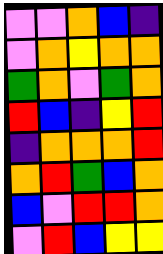[["violet", "violet", "orange", "blue", "indigo"], ["violet", "orange", "yellow", "orange", "orange"], ["green", "orange", "violet", "green", "orange"], ["red", "blue", "indigo", "yellow", "red"], ["indigo", "orange", "orange", "orange", "red"], ["orange", "red", "green", "blue", "orange"], ["blue", "violet", "red", "red", "orange"], ["violet", "red", "blue", "yellow", "yellow"]]